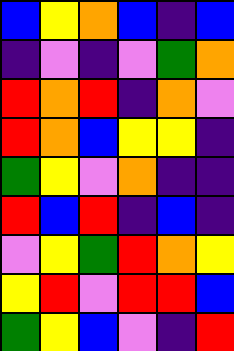[["blue", "yellow", "orange", "blue", "indigo", "blue"], ["indigo", "violet", "indigo", "violet", "green", "orange"], ["red", "orange", "red", "indigo", "orange", "violet"], ["red", "orange", "blue", "yellow", "yellow", "indigo"], ["green", "yellow", "violet", "orange", "indigo", "indigo"], ["red", "blue", "red", "indigo", "blue", "indigo"], ["violet", "yellow", "green", "red", "orange", "yellow"], ["yellow", "red", "violet", "red", "red", "blue"], ["green", "yellow", "blue", "violet", "indigo", "red"]]